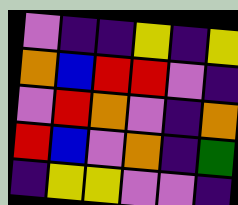[["violet", "indigo", "indigo", "yellow", "indigo", "yellow"], ["orange", "blue", "red", "red", "violet", "indigo"], ["violet", "red", "orange", "violet", "indigo", "orange"], ["red", "blue", "violet", "orange", "indigo", "green"], ["indigo", "yellow", "yellow", "violet", "violet", "indigo"]]